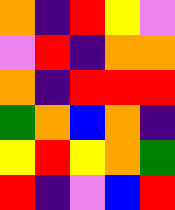[["orange", "indigo", "red", "yellow", "violet"], ["violet", "red", "indigo", "orange", "orange"], ["orange", "indigo", "red", "red", "red"], ["green", "orange", "blue", "orange", "indigo"], ["yellow", "red", "yellow", "orange", "green"], ["red", "indigo", "violet", "blue", "red"]]